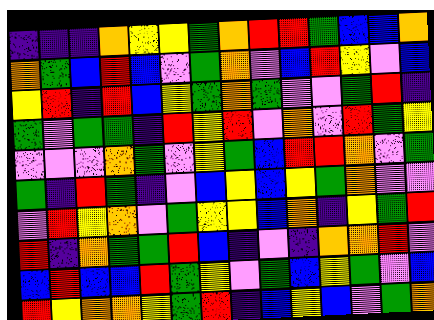[["indigo", "indigo", "indigo", "orange", "yellow", "yellow", "green", "orange", "red", "red", "green", "blue", "blue", "orange"], ["orange", "green", "blue", "red", "blue", "violet", "green", "orange", "violet", "blue", "red", "yellow", "violet", "blue"], ["yellow", "red", "indigo", "red", "blue", "yellow", "green", "orange", "green", "violet", "violet", "green", "red", "indigo"], ["green", "violet", "green", "green", "indigo", "red", "yellow", "red", "violet", "orange", "violet", "red", "green", "yellow"], ["violet", "violet", "violet", "orange", "green", "violet", "yellow", "green", "blue", "red", "red", "orange", "violet", "green"], ["green", "indigo", "red", "green", "indigo", "violet", "blue", "yellow", "blue", "yellow", "green", "orange", "violet", "violet"], ["violet", "red", "yellow", "orange", "violet", "green", "yellow", "yellow", "blue", "orange", "indigo", "yellow", "green", "red"], ["red", "indigo", "orange", "green", "green", "red", "blue", "indigo", "violet", "indigo", "orange", "orange", "red", "violet"], ["blue", "red", "blue", "blue", "red", "green", "yellow", "violet", "green", "blue", "yellow", "green", "violet", "blue"], ["red", "yellow", "orange", "orange", "yellow", "green", "red", "indigo", "blue", "yellow", "blue", "violet", "green", "orange"]]